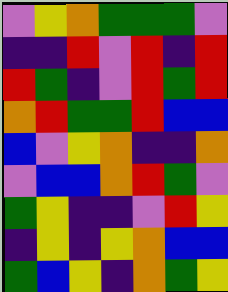[["violet", "yellow", "orange", "green", "green", "green", "violet"], ["indigo", "indigo", "red", "violet", "red", "indigo", "red"], ["red", "green", "indigo", "violet", "red", "green", "red"], ["orange", "red", "green", "green", "red", "blue", "blue"], ["blue", "violet", "yellow", "orange", "indigo", "indigo", "orange"], ["violet", "blue", "blue", "orange", "red", "green", "violet"], ["green", "yellow", "indigo", "indigo", "violet", "red", "yellow"], ["indigo", "yellow", "indigo", "yellow", "orange", "blue", "blue"], ["green", "blue", "yellow", "indigo", "orange", "green", "yellow"]]